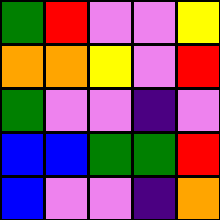[["green", "red", "violet", "violet", "yellow"], ["orange", "orange", "yellow", "violet", "red"], ["green", "violet", "violet", "indigo", "violet"], ["blue", "blue", "green", "green", "red"], ["blue", "violet", "violet", "indigo", "orange"]]